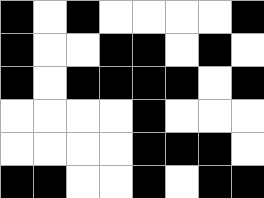[["black", "white", "black", "white", "white", "white", "white", "black"], ["black", "white", "white", "black", "black", "white", "black", "white"], ["black", "white", "black", "black", "black", "black", "white", "black"], ["white", "white", "white", "white", "black", "white", "white", "white"], ["white", "white", "white", "white", "black", "black", "black", "white"], ["black", "black", "white", "white", "black", "white", "black", "black"]]